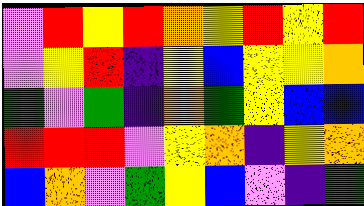[["violet", "red", "yellow", "red", "orange", "yellow", "red", "yellow", "red"], ["violet", "yellow", "red", "indigo", "yellow", "blue", "yellow", "yellow", "orange"], ["green", "violet", "green", "indigo", "orange", "green", "yellow", "blue", "blue"], ["red", "red", "red", "violet", "yellow", "orange", "indigo", "yellow", "orange"], ["blue", "orange", "violet", "green", "yellow", "blue", "violet", "indigo", "green"]]